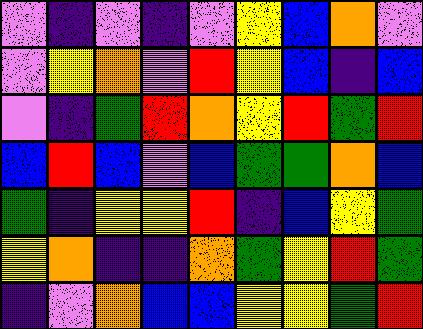[["violet", "indigo", "violet", "indigo", "violet", "yellow", "blue", "orange", "violet"], ["violet", "yellow", "orange", "violet", "red", "yellow", "blue", "indigo", "blue"], ["violet", "indigo", "green", "red", "orange", "yellow", "red", "green", "red"], ["blue", "red", "blue", "violet", "blue", "green", "green", "orange", "blue"], ["green", "indigo", "yellow", "yellow", "red", "indigo", "blue", "yellow", "green"], ["yellow", "orange", "indigo", "indigo", "orange", "green", "yellow", "red", "green"], ["indigo", "violet", "orange", "blue", "blue", "yellow", "yellow", "green", "red"]]